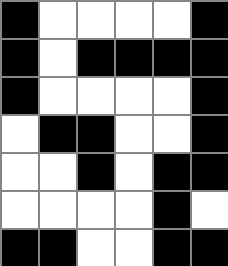[["black", "white", "white", "white", "white", "black"], ["black", "white", "black", "black", "black", "black"], ["black", "white", "white", "white", "white", "black"], ["white", "black", "black", "white", "white", "black"], ["white", "white", "black", "white", "black", "black"], ["white", "white", "white", "white", "black", "white"], ["black", "black", "white", "white", "black", "black"]]